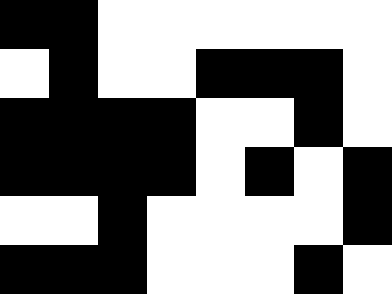[["black", "black", "white", "white", "white", "white", "white", "white"], ["white", "black", "white", "white", "black", "black", "black", "white"], ["black", "black", "black", "black", "white", "white", "black", "white"], ["black", "black", "black", "black", "white", "black", "white", "black"], ["white", "white", "black", "white", "white", "white", "white", "black"], ["black", "black", "black", "white", "white", "white", "black", "white"]]